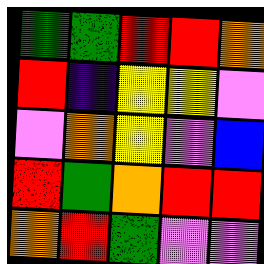[["green", "green", "red", "red", "orange"], ["red", "indigo", "yellow", "yellow", "violet"], ["violet", "orange", "yellow", "violet", "blue"], ["red", "green", "orange", "red", "red"], ["orange", "red", "green", "violet", "violet"]]